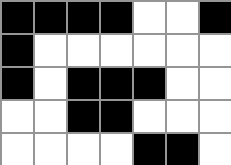[["black", "black", "black", "black", "white", "white", "black"], ["black", "white", "white", "white", "white", "white", "white"], ["black", "white", "black", "black", "black", "white", "white"], ["white", "white", "black", "black", "white", "white", "white"], ["white", "white", "white", "white", "black", "black", "white"]]